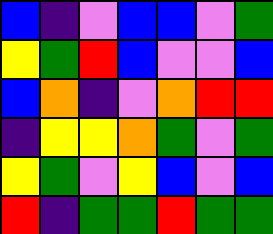[["blue", "indigo", "violet", "blue", "blue", "violet", "green"], ["yellow", "green", "red", "blue", "violet", "violet", "blue"], ["blue", "orange", "indigo", "violet", "orange", "red", "red"], ["indigo", "yellow", "yellow", "orange", "green", "violet", "green"], ["yellow", "green", "violet", "yellow", "blue", "violet", "blue"], ["red", "indigo", "green", "green", "red", "green", "green"]]